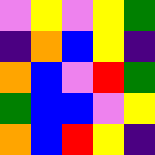[["violet", "yellow", "violet", "yellow", "green"], ["indigo", "orange", "blue", "yellow", "indigo"], ["orange", "blue", "violet", "red", "green"], ["green", "blue", "blue", "violet", "yellow"], ["orange", "blue", "red", "yellow", "indigo"]]